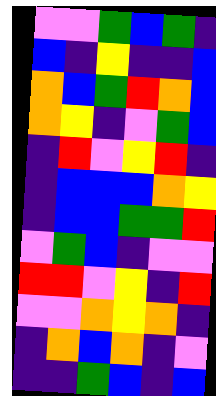[["violet", "violet", "green", "blue", "green", "indigo"], ["blue", "indigo", "yellow", "indigo", "indigo", "blue"], ["orange", "blue", "green", "red", "orange", "blue"], ["orange", "yellow", "indigo", "violet", "green", "blue"], ["indigo", "red", "violet", "yellow", "red", "indigo"], ["indigo", "blue", "blue", "blue", "orange", "yellow"], ["indigo", "blue", "blue", "green", "green", "red"], ["violet", "green", "blue", "indigo", "violet", "violet"], ["red", "red", "violet", "yellow", "indigo", "red"], ["violet", "violet", "orange", "yellow", "orange", "indigo"], ["indigo", "orange", "blue", "orange", "indigo", "violet"], ["indigo", "indigo", "green", "blue", "indigo", "blue"]]